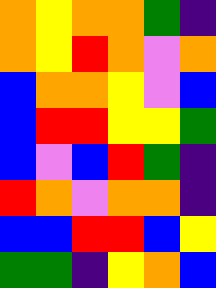[["orange", "yellow", "orange", "orange", "green", "indigo"], ["orange", "yellow", "red", "orange", "violet", "orange"], ["blue", "orange", "orange", "yellow", "violet", "blue"], ["blue", "red", "red", "yellow", "yellow", "green"], ["blue", "violet", "blue", "red", "green", "indigo"], ["red", "orange", "violet", "orange", "orange", "indigo"], ["blue", "blue", "red", "red", "blue", "yellow"], ["green", "green", "indigo", "yellow", "orange", "blue"]]